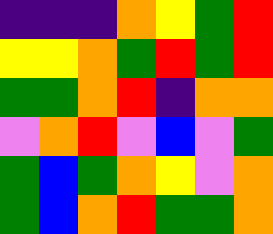[["indigo", "indigo", "indigo", "orange", "yellow", "green", "red"], ["yellow", "yellow", "orange", "green", "red", "green", "red"], ["green", "green", "orange", "red", "indigo", "orange", "orange"], ["violet", "orange", "red", "violet", "blue", "violet", "green"], ["green", "blue", "green", "orange", "yellow", "violet", "orange"], ["green", "blue", "orange", "red", "green", "green", "orange"]]